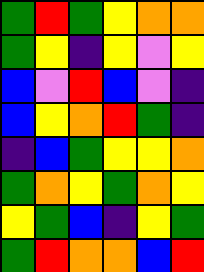[["green", "red", "green", "yellow", "orange", "orange"], ["green", "yellow", "indigo", "yellow", "violet", "yellow"], ["blue", "violet", "red", "blue", "violet", "indigo"], ["blue", "yellow", "orange", "red", "green", "indigo"], ["indigo", "blue", "green", "yellow", "yellow", "orange"], ["green", "orange", "yellow", "green", "orange", "yellow"], ["yellow", "green", "blue", "indigo", "yellow", "green"], ["green", "red", "orange", "orange", "blue", "red"]]